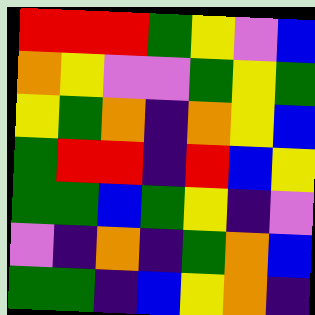[["red", "red", "red", "green", "yellow", "violet", "blue"], ["orange", "yellow", "violet", "violet", "green", "yellow", "green"], ["yellow", "green", "orange", "indigo", "orange", "yellow", "blue"], ["green", "red", "red", "indigo", "red", "blue", "yellow"], ["green", "green", "blue", "green", "yellow", "indigo", "violet"], ["violet", "indigo", "orange", "indigo", "green", "orange", "blue"], ["green", "green", "indigo", "blue", "yellow", "orange", "indigo"]]